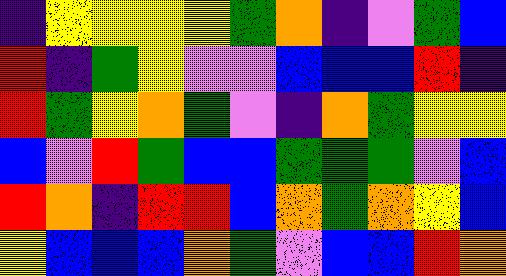[["indigo", "yellow", "yellow", "yellow", "yellow", "green", "orange", "indigo", "violet", "green", "blue"], ["red", "indigo", "green", "yellow", "violet", "violet", "blue", "blue", "blue", "red", "indigo"], ["red", "green", "yellow", "orange", "green", "violet", "indigo", "orange", "green", "yellow", "yellow"], ["blue", "violet", "red", "green", "blue", "blue", "green", "green", "green", "violet", "blue"], ["red", "orange", "indigo", "red", "red", "blue", "orange", "green", "orange", "yellow", "blue"], ["yellow", "blue", "blue", "blue", "orange", "green", "violet", "blue", "blue", "red", "orange"]]